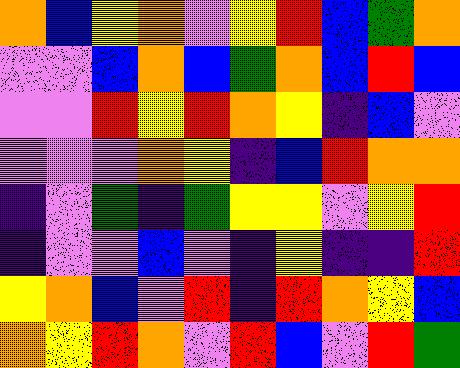[["orange", "blue", "yellow", "orange", "violet", "yellow", "red", "blue", "green", "orange"], ["violet", "violet", "blue", "orange", "blue", "green", "orange", "blue", "red", "blue"], ["violet", "violet", "red", "yellow", "red", "orange", "yellow", "indigo", "blue", "violet"], ["violet", "violet", "violet", "orange", "yellow", "indigo", "blue", "red", "orange", "orange"], ["indigo", "violet", "green", "indigo", "green", "yellow", "yellow", "violet", "yellow", "red"], ["indigo", "violet", "violet", "blue", "violet", "indigo", "yellow", "indigo", "indigo", "red"], ["yellow", "orange", "blue", "violet", "red", "indigo", "red", "orange", "yellow", "blue"], ["orange", "yellow", "red", "orange", "violet", "red", "blue", "violet", "red", "green"]]